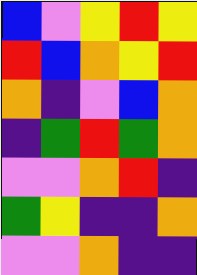[["blue", "violet", "yellow", "red", "yellow"], ["red", "blue", "orange", "yellow", "red"], ["orange", "indigo", "violet", "blue", "orange"], ["indigo", "green", "red", "green", "orange"], ["violet", "violet", "orange", "red", "indigo"], ["green", "yellow", "indigo", "indigo", "orange"], ["violet", "violet", "orange", "indigo", "indigo"]]